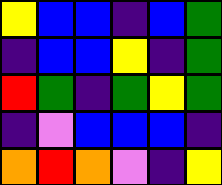[["yellow", "blue", "blue", "indigo", "blue", "green"], ["indigo", "blue", "blue", "yellow", "indigo", "green"], ["red", "green", "indigo", "green", "yellow", "green"], ["indigo", "violet", "blue", "blue", "blue", "indigo"], ["orange", "red", "orange", "violet", "indigo", "yellow"]]